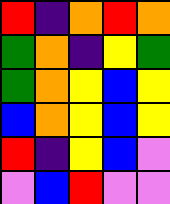[["red", "indigo", "orange", "red", "orange"], ["green", "orange", "indigo", "yellow", "green"], ["green", "orange", "yellow", "blue", "yellow"], ["blue", "orange", "yellow", "blue", "yellow"], ["red", "indigo", "yellow", "blue", "violet"], ["violet", "blue", "red", "violet", "violet"]]